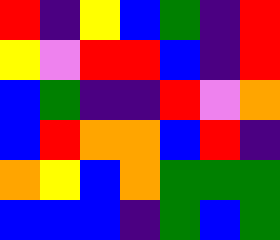[["red", "indigo", "yellow", "blue", "green", "indigo", "red"], ["yellow", "violet", "red", "red", "blue", "indigo", "red"], ["blue", "green", "indigo", "indigo", "red", "violet", "orange"], ["blue", "red", "orange", "orange", "blue", "red", "indigo"], ["orange", "yellow", "blue", "orange", "green", "green", "green"], ["blue", "blue", "blue", "indigo", "green", "blue", "green"]]